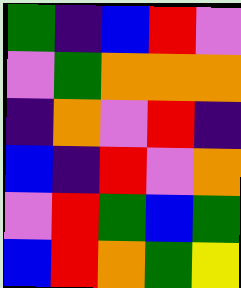[["green", "indigo", "blue", "red", "violet"], ["violet", "green", "orange", "orange", "orange"], ["indigo", "orange", "violet", "red", "indigo"], ["blue", "indigo", "red", "violet", "orange"], ["violet", "red", "green", "blue", "green"], ["blue", "red", "orange", "green", "yellow"]]